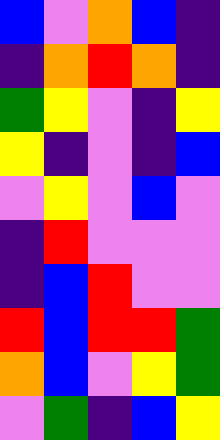[["blue", "violet", "orange", "blue", "indigo"], ["indigo", "orange", "red", "orange", "indigo"], ["green", "yellow", "violet", "indigo", "yellow"], ["yellow", "indigo", "violet", "indigo", "blue"], ["violet", "yellow", "violet", "blue", "violet"], ["indigo", "red", "violet", "violet", "violet"], ["indigo", "blue", "red", "violet", "violet"], ["red", "blue", "red", "red", "green"], ["orange", "blue", "violet", "yellow", "green"], ["violet", "green", "indigo", "blue", "yellow"]]